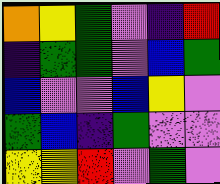[["orange", "yellow", "green", "violet", "indigo", "red"], ["indigo", "green", "green", "violet", "blue", "green"], ["blue", "violet", "violet", "blue", "yellow", "violet"], ["green", "blue", "indigo", "green", "violet", "violet"], ["yellow", "yellow", "red", "violet", "green", "violet"]]